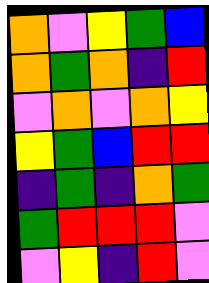[["orange", "violet", "yellow", "green", "blue"], ["orange", "green", "orange", "indigo", "red"], ["violet", "orange", "violet", "orange", "yellow"], ["yellow", "green", "blue", "red", "red"], ["indigo", "green", "indigo", "orange", "green"], ["green", "red", "red", "red", "violet"], ["violet", "yellow", "indigo", "red", "violet"]]